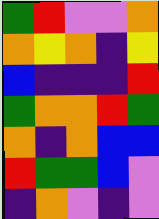[["green", "red", "violet", "violet", "orange"], ["orange", "yellow", "orange", "indigo", "yellow"], ["blue", "indigo", "indigo", "indigo", "red"], ["green", "orange", "orange", "red", "green"], ["orange", "indigo", "orange", "blue", "blue"], ["red", "green", "green", "blue", "violet"], ["indigo", "orange", "violet", "indigo", "violet"]]